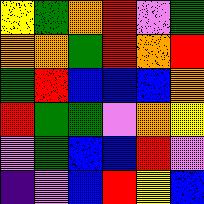[["yellow", "green", "orange", "red", "violet", "green"], ["orange", "orange", "green", "red", "orange", "red"], ["green", "red", "blue", "blue", "blue", "orange"], ["red", "green", "green", "violet", "orange", "yellow"], ["violet", "green", "blue", "blue", "red", "violet"], ["indigo", "violet", "blue", "red", "yellow", "blue"]]